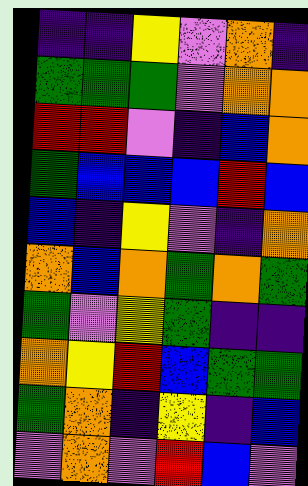[["indigo", "indigo", "yellow", "violet", "orange", "indigo"], ["green", "green", "green", "violet", "orange", "orange"], ["red", "red", "violet", "indigo", "blue", "orange"], ["green", "blue", "blue", "blue", "red", "blue"], ["blue", "indigo", "yellow", "violet", "indigo", "orange"], ["orange", "blue", "orange", "green", "orange", "green"], ["green", "violet", "yellow", "green", "indigo", "indigo"], ["orange", "yellow", "red", "blue", "green", "green"], ["green", "orange", "indigo", "yellow", "indigo", "blue"], ["violet", "orange", "violet", "red", "blue", "violet"]]